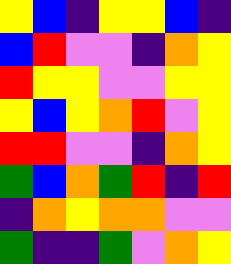[["yellow", "blue", "indigo", "yellow", "yellow", "blue", "indigo"], ["blue", "red", "violet", "violet", "indigo", "orange", "yellow"], ["red", "yellow", "yellow", "violet", "violet", "yellow", "yellow"], ["yellow", "blue", "yellow", "orange", "red", "violet", "yellow"], ["red", "red", "violet", "violet", "indigo", "orange", "yellow"], ["green", "blue", "orange", "green", "red", "indigo", "red"], ["indigo", "orange", "yellow", "orange", "orange", "violet", "violet"], ["green", "indigo", "indigo", "green", "violet", "orange", "yellow"]]